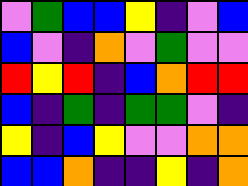[["violet", "green", "blue", "blue", "yellow", "indigo", "violet", "blue"], ["blue", "violet", "indigo", "orange", "violet", "green", "violet", "violet"], ["red", "yellow", "red", "indigo", "blue", "orange", "red", "red"], ["blue", "indigo", "green", "indigo", "green", "green", "violet", "indigo"], ["yellow", "indigo", "blue", "yellow", "violet", "violet", "orange", "orange"], ["blue", "blue", "orange", "indigo", "indigo", "yellow", "indigo", "orange"]]